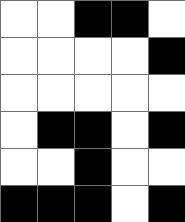[["white", "white", "black", "black", "white"], ["white", "white", "white", "white", "black"], ["white", "white", "white", "white", "white"], ["white", "black", "black", "white", "black"], ["white", "white", "black", "white", "white"], ["black", "black", "black", "white", "black"]]